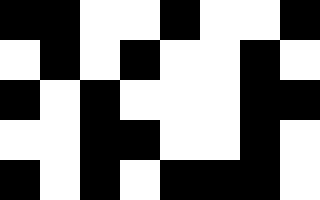[["black", "black", "white", "white", "black", "white", "white", "black"], ["white", "black", "white", "black", "white", "white", "black", "white"], ["black", "white", "black", "white", "white", "white", "black", "black"], ["white", "white", "black", "black", "white", "white", "black", "white"], ["black", "white", "black", "white", "black", "black", "black", "white"]]